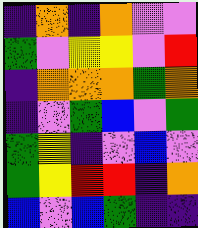[["indigo", "orange", "indigo", "orange", "violet", "violet"], ["green", "violet", "yellow", "yellow", "violet", "red"], ["indigo", "orange", "orange", "orange", "green", "orange"], ["indigo", "violet", "green", "blue", "violet", "green"], ["green", "yellow", "indigo", "violet", "blue", "violet"], ["green", "yellow", "red", "red", "indigo", "orange"], ["blue", "violet", "blue", "green", "indigo", "indigo"]]